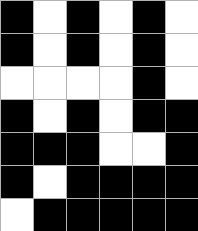[["black", "white", "black", "white", "black", "white"], ["black", "white", "black", "white", "black", "white"], ["white", "white", "white", "white", "black", "white"], ["black", "white", "black", "white", "black", "black"], ["black", "black", "black", "white", "white", "black"], ["black", "white", "black", "black", "black", "black"], ["white", "black", "black", "black", "black", "black"]]